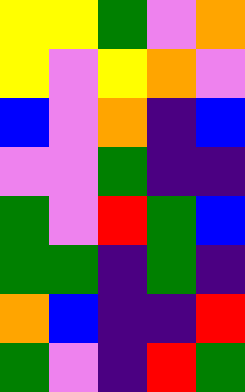[["yellow", "yellow", "green", "violet", "orange"], ["yellow", "violet", "yellow", "orange", "violet"], ["blue", "violet", "orange", "indigo", "blue"], ["violet", "violet", "green", "indigo", "indigo"], ["green", "violet", "red", "green", "blue"], ["green", "green", "indigo", "green", "indigo"], ["orange", "blue", "indigo", "indigo", "red"], ["green", "violet", "indigo", "red", "green"]]